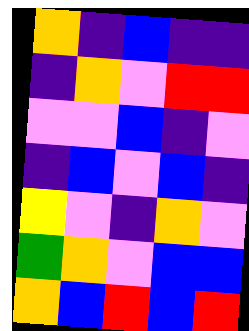[["orange", "indigo", "blue", "indigo", "indigo"], ["indigo", "orange", "violet", "red", "red"], ["violet", "violet", "blue", "indigo", "violet"], ["indigo", "blue", "violet", "blue", "indigo"], ["yellow", "violet", "indigo", "orange", "violet"], ["green", "orange", "violet", "blue", "blue"], ["orange", "blue", "red", "blue", "red"]]